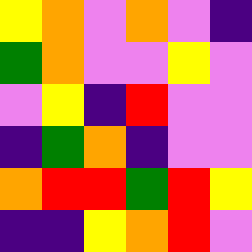[["yellow", "orange", "violet", "orange", "violet", "indigo"], ["green", "orange", "violet", "violet", "yellow", "violet"], ["violet", "yellow", "indigo", "red", "violet", "violet"], ["indigo", "green", "orange", "indigo", "violet", "violet"], ["orange", "red", "red", "green", "red", "yellow"], ["indigo", "indigo", "yellow", "orange", "red", "violet"]]